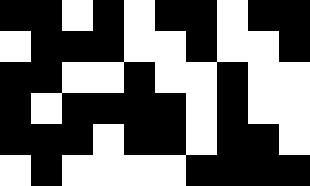[["black", "black", "white", "black", "white", "black", "black", "white", "black", "black"], ["white", "black", "black", "black", "white", "white", "black", "white", "white", "black"], ["black", "black", "white", "white", "black", "white", "white", "black", "white", "white"], ["black", "white", "black", "black", "black", "black", "white", "black", "white", "white"], ["black", "black", "black", "white", "black", "black", "white", "black", "black", "white"], ["white", "black", "white", "white", "white", "white", "black", "black", "black", "black"]]